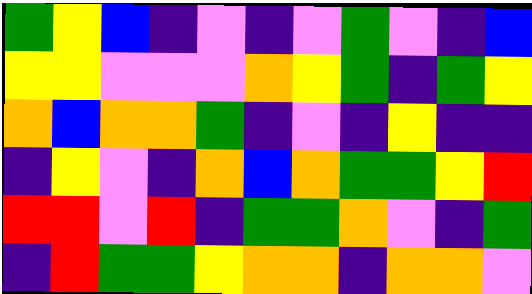[["green", "yellow", "blue", "indigo", "violet", "indigo", "violet", "green", "violet", "indigo", "blue"], ["yellow", "yellow", "violet", "violet", "violet", "orange", "yellow", "green", "indigo", "green", "yellow"], ["orange", "blue", "orange", "orange", "green", "indigo", "violet", "indigo", "yellow", "indigo", "indigo"], ["indigo", "yellow", "violet", "indigo", "orange", "blue", "orange", "green", "green", "yellow", "red"], ["red", "red", "violet", "red", "indigo", "green", "green", "orange", "violet", "indigo", "green"], ["indigo", "red", "green", "green", "yellow", "orange", "orange", "indigo", "orange", "orange", "violet"]]